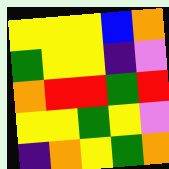[["yellow", "yellow", "yellow", "blue", "orange"], ["green", "yellow", "yellow", "indigo", "violet"], ["orange", "red", "red", "green", "red"], ["yellow", "yellow", "green", "yellow", "violet"], ["indigo", "orange", "yellow", "green", "orange"]]